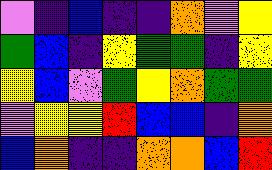[["violet", "indigo", "blue", "indigo", "indigo", "orange", "violet", "yellow"], ["green", "blue", "indigo", "yellow", "green", "green", "indigo", "yellow"], ["yellow", "blue", "violet", "green", "yellow", "orange", "green", "green"], ["violet", "yellow", "yellow", "red", "blue", "blue", "indigo", "orange"], ["blue", "orange", "indigo", "indigo", "orange", "orange", "blue", "red"]]